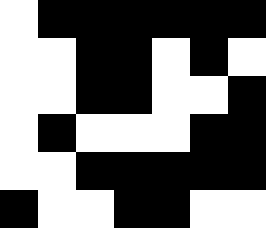[["white", "black", "black", "black", "black", "black", "black"], ["white", "white", "black", "black", "white", "black", "white"], ["white", "white", "black", "black", "white", "white", "black"], ["white", "black", "white", "white", "white", "black", "black"], ["white", "white", "black", "black", "black", "black", "black"], ["black", "white", "white", "black", "black", "white", "white"]]